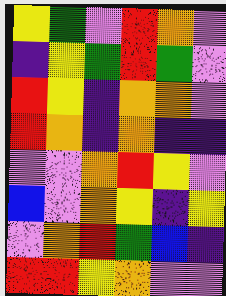[["yellow", "green", "violet", "red", "orange", "violet"], ["indigo", "yellow", "green", "red", "green", "violet"], ["red", "yellow", "indigo", "orange", "orange", "violet"], ["red", "orange", "indigo", "orange", "indigo", "indigo"], ["violet", "violet", "orange", "red", "yellow", "violet"], ["blue", "violet", "orange", "yellow", "indigo", "yellow"], ["violet", "orange", "red", "green", "blue", "indigo"], ["red", "red", "yellow", "orange", "violet", "violet"]]